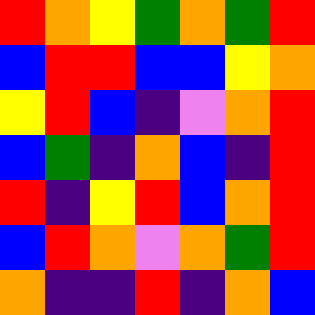[["red", "orange", "yellow", "green", "orange", "green", "red"], ["blue", "red", "red", "blue", "blue", "yellow", "orange"], ["yellow", "red", "blue", "indigo", "violet", "orange", "red"], ["blue", "green", "indigo", "orange", "blue", "indigo", "red"], ["red", "indigo", "yellow", "red", "blue", "orange", "red"], ["blue", "red", "orange", "violet", "orange", "green", "red"], ["orange", "indigo", "indigo", "red", "indigo", "orange", "blue"]]